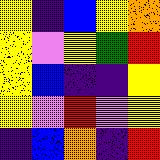[["yellow", "indigo", "blue", "yellow", "orange"], ["yellow", "violet", "yellow", "green", "red"], ["yellow", "blue", "indigo", "indigo", "yellow"], ["yellow", "violet", "red", "violet", "yellow"], ["indigo", "blue", "orange", "indigo", "red"]]